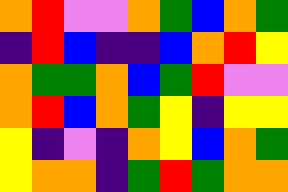[["orange", "red", "violet", "violet", "orange", "green", "blue", "orange", "green"], ["indigo", "red", "blue", "indigo", "indigo", "blue", "orange", "red", "yellow"], ["orange", "green", "green", "orange", "blue", "green", "red", "violet", "violet"], ["orange", "red", "blue", "orange", "green", "yellow", "indigo", "yellow", "yellow"], ["yellow", "indigo", "violet", "indigo", "orange", "yellow", "blue", "orange", "green"], ["yellow", "orange", "orange", "indigo", "green", "red", "green", "orange", "orange"]]